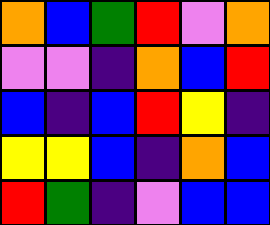[["orange", "blue", "green", "red", "violet", "orange"], ["violet", "violet", "indigo", "orange", "blue", "red"], ["blue", "indigo", "blue", "red", "yellow", "indigo"], ["yellow", "yellow", "blue", "indigo", "orange", "blue"], ["red", "green", "indigo", "violet", "blue", "blue"]]